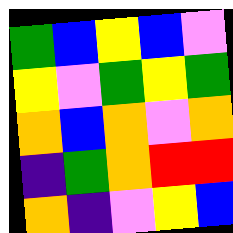[["green", "blue", "yellow", "blue", "violet"], ["yellow", "violet", "green", "yellow", "green"], ["orange", "blue", "orange", "violet", "orange"], ["indigo", "green", "orange", "red", "red"], ["orange", "indigo", "violet", "yellow", "blue"]]